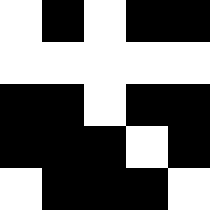[["white", "black", "white", "black", "black"], ["white", "white", "white", "white", "white"], ["black", "black", "white", "black", "black"], ["black", "black", "black", "white", "black"], ["white", "black", "black", "black", "white"]]